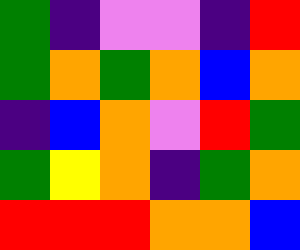[["green", "indigo", "violet", "violet", "indigo", "red"], ["green", "orange", "green", "orange", "blue", "orange"], ["indigo", "blue", "orange", "violet", "red", "green"], ["green", "yellow", "orange", "indigo", "green", "orange"], ["red", "red", "red", "orange", "orange", "blue"]]